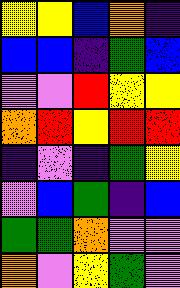[["yellow", "yellow", "blue", "orange", "indigo"], ["blue", "blue", "indigo", "green", "blue"], ["violet", "violet", "red", "yellow", "yellow"], ["orange", "red", "yellow", "red", "red"], ["indigo", "violet", "indigo", "green", "yellow"], ["violet", "blue", "green", "indigo", "blue"], ["green", "green", "orange", "violet", "violet"], ["orange", "violet", "yellow", "green", "violet"]]